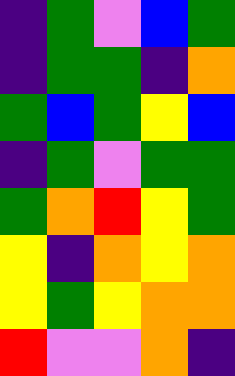[["indigo", "green", "violet", "blue", "green"], ["indigo", "green", "green", "indigo", "orange"], ["green", "blue", "green", "yellow", "blue"], ["indigo", "green", "violet", "green", "green"], ["green", "orange", "red", "yellow", "green"], ["yellow", "indigo", "orange", "yellow", "orange"], ["yellow", "green", "yellow", "orange", "orange"], ["red", "violet", "violet", "orange", "indigo"]]